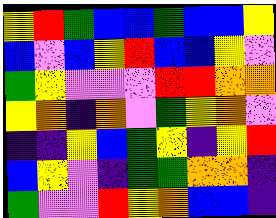[["yellow", "red", "green", "blue", "blue", "green", "blue", "blue", "yellow"], ["blue", "violet", "blue", "yellow", "red", "blue", "blue", "yellow", "violet"], ["green", "yellow", "violet", "violet", "violet", "red", "red", "orange", "orange"], ["yellow", "orange", "indigo", "orange", "violet", "green", "yellow", "orange", "violet"], ["indigo", "indigo", "yellow", "blue", "green", "yellow", "indigo", "yellow", "red"], ["blue", "yellow", "violet", "indigo", "green", "green", "orange", "orange", "indigo"], ["green", "violet", "violet", "red", "yellow", "orange", "blue", "blue", "indigo"]]